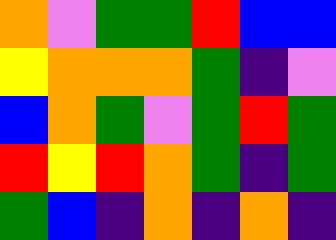[["orange", "violet", "green", "green", "red", "blue", "blue"], ["yellow", "orange", "orange", "orange", "green", "indigo", "violet"], ["blue", "orange", "green", "violet", "green", "red", "green"], ["red", "yellow", "red", "orange", "green", "indigo", "green"], ["green", "blue", "indigo", "orange", "indigo", "orange", "indigo"]]